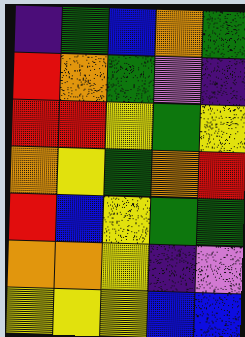[["indigo", "green", "blue", "orange", "green"], ["red", "orange", "green", "violet", "indigo"], ["red", "red", "yellow", "green", "yellow"], ["orange", "yellow", "green", "orange", "red"], ["red", "blue", "yellow", "green", "green"], ["orange", "orange", "yellow", "indigo", "violet"], ["yellow", "yellow", "yellow", "blue", "blue"]]